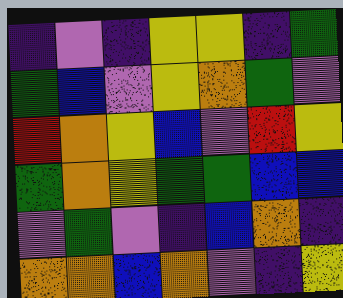[["indigo", "violet", "indigo", "yellow", "yellow", "indigo", "green"], ["green", "blue", "violet", "yellow", "orange", "green", "violet"], ["red", "orange", "yellow", "blue", "violet", "red", "yellow"], ["green", "orange", "yellow", "green", "green", "blue", "blue"], ["violet", "green", "violet", "indigo", "blue", "orange", "indigo"], ["orange", "orange", "blue", "orange", "violet", "indigo", "yellow"]]